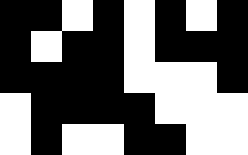[["black", "black", "white", "black", "white", "black", "white", "black"], ["black", "white", "black", "black", "white", "black", "black", "black"], ["black", "black", "black", "black", "white", "white", "white", "black"], ["white", "black", "black", "black", "black", "white", "white", "white"], ["white", "black", "white", "white", "black", "black", "white", "white"]]